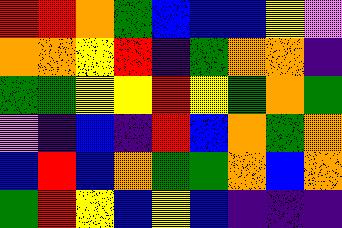[["red", "red", "orange", "green", "blue", "blue", "blue", "yellow", "violet"], ["orange", "orange", "yellow", "red", "indigo", "green", "orange", "orange", "indigo"], ["green", "green", "yellow", "yellow", "red", "yellow", "green", "orange", "green"], ["violet", "indigo", "blue", "indigo", "red", "blue", "orange", "green", "orange"], ["blue", "red", "blue", "orange", "green", "green", "orange", "blue", "orange"], ["green", "red", "yellow", "blue", "yellow", "blue", "indigo", "indigo", "indigo"]]